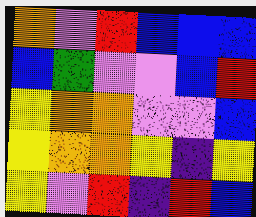[["orange", "violet", "red", "blue", "blue", "blue"], ["blue", "green", "violet", "violet", "blue", "red"], ["yellow", "orange", "orange", "violet", "violet", "blue"], ["yellow", "orange", "orange", "yellow", "indigo", "yellow"], ["yellow", "violet", "red", "indigo", "red", "blue"]]